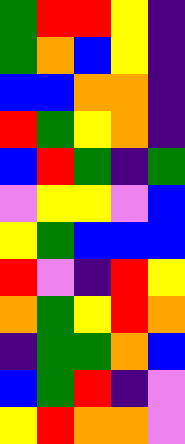[["green", "red", "red", "yellow", "indigo"], ["green", "orange", "blue", "yellow", "indigo"], ["blue", "blue", "orange", "orange", "indigo"], ["red", "green", "yellow", "orange", "indigo"], ["blue", "red", "green", "indigo", "green"], ["violet", "yellow", "yellow", "violet", "blue"], ["yellow", "green", "blue", "blue", "blue"], ["red", "violet", "indigo", "red", "yellow"], ["orange", "green", "yellow", "red", "orange"], ["indigo", "green", "green", "orange", "blue"], ["blue", "green", "red", "indigo", "violet"], ["yellow", "red", "orange", "orange", "violet"]]